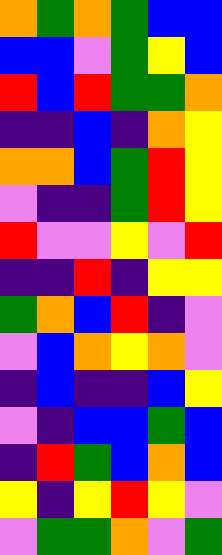[["orange", "green", "orange", "green", "blue", "blue"], ["blue", "blue", "violet", "green", "yellow", "blue"], ["red", "blue", "red", "green", "green", "orange"], ["indigo", "indigo", "blue", "indigo", "orange", "yellow"], ["orange", "orange", "blue", "green", "red", "yellow"], ["violet", "indigo", "indigo", "green", "red", "yellow"], ["red", "violet", "violet", "yellow", "violet", "red"], ["indigo", "indigo", "red", "indigo", "yellow", "yellow"], ["green", "orange", "blue", "red", "indigo", "violet"], ["violet", "blue", "orange", "yellow", "orange", "violet"], ["indigo", "blue", "indigo", "indigo", "blue", "yellow"], ["violet", "indigo", "blue", "blue", "green", "blue"], ["indigo", "red", "green", "blue", "orange", "blue"], ["yellow", "indigo", "yellow", "red", "yellow", "violet"], ["violet", "green", "green", "orange", "violet", "green"]]